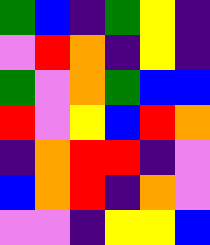[["green", "blue", "indigo", "green", "yellow", "indigo"], ["violet", "red", "orange", "indigo", "yellow", "indigo"], ["green", "violet", "orange", "green", "blue", "blue"], ["red", "violet", "yellow", "blue", "red", "orange"], ["indigo", "orange", "red", "red", "indigo", "violet"], ["blue", "orange", "red", "indigo", "orange", "violet"], ["violet", "violet", "indigo", "yellow", "yellow", "blue"]]